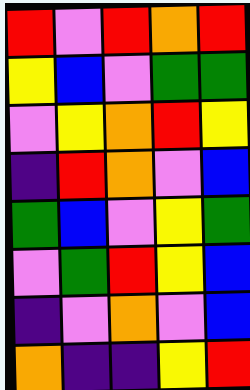[["red", "violet", "red", "orange", "red"], ["yellow", "blue", "violet", "green", "green"], ["violet", "yellow", "orange", "red", "yellow"], ["indigo", "red", "orange", "violet", "blue"], ["green", "blue", "violet", "yellow", "green"], ["violet", "green", "red", "yellow", "blue"], ["indigo", "violet", "orange", "violet", "blue"], ["orange", "indigo", "indigo", "yellow", "red"]]